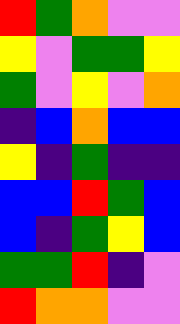[["red", "green", "orange", "violet", "violet"], ["yellow", "violet", "green", "green", "yellow"], ["green", "violet", "yellow", "violet", "orange"], ["indigo", "blue", "orange", "blue", "blue"], ["yellow", "indigo", "green", "indigo", "indigo"], ["blue", "blue", "red", "green", "blue"], ["blue", "indigo", "green", "yellow", "blue"], ["green", "green", "red", "indigo", "violet"], ["red", "orange", "orange", "violet", "violet"]]